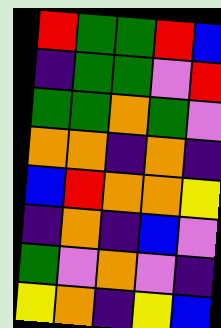[["red", "green", "green", "red", "blue"], ["indigo", "green", "green", "violet", "red"], ["green", "green", "orange", "green", "violet"], ["orange", "orange", "indigo", "orange", "indigo"], ["blue", "red", "orange", "orange", "yellow"], ["indigo", "orange", "indigo", "blue", "violet"], ["green", "violet", "orange", "violet", "indigo"], ["yellow", "orange", "indigo", "yellow", "blue"]]